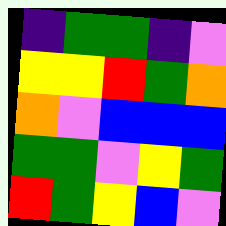[["indigo", "green", "green", "indigo", "violet"], ["yellow", "yellow", "red", "green", "orange"], ["orange", "violet", "blue", "blue", "blue"], ["green", "green", "violet", "yellow", "green"], ["red", "green", "yellow", "blue", "violet"]]